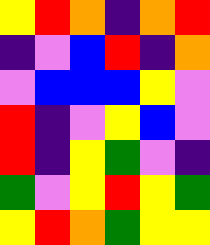[["yellow", "red", "orange", "indigo", "orange", "red"], ["indigo", "violet", "blue", "red", "indigo", "orange"], ["violet", "blue", "blue", "blue", "yellow", "violet"], ["red", "indigo", "violet", "yellow", "blue", "violet"], ["red", "indigo", "yellow", "green", "violet", "indigo"], ["green", "violet", "yellow", "red", "yellow", "green"], ["yellow", "red", "orange", "green", "yellow", "yellow"]]